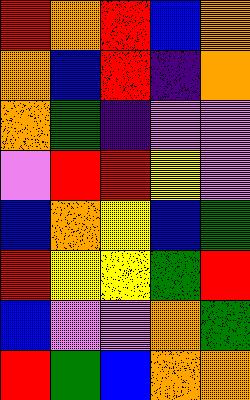[["red", "orange", "red", "blue", "orange"], ["orange", "blue", "red", "indigo", "orange"], ["orange", "green", "indigo", "violet", "violet"], ["violet", "red", "red", "yellow", "violet"], ["blue", "orange", "yellow", "blue", "green"], ["red", "yellow", "yellow", "green", "red"], ["blue", "violet", "violet", "orange", "green"], ["red", "green", "blue", "orange", "orange"]]